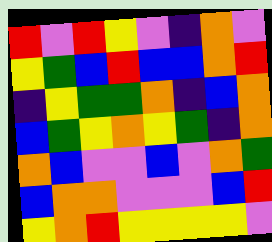[["red", "violet", "red", "yellow", "violet", "indigo", "orange", "violet"], ["yellow", "green", "blue", "red", "blue", "blue", "orange", "red"], ["indigo", "yellow", "green", "green", "orange", "indigo", "blue", "orange"], ["blue", "green", "yellow", "orange", "yellow", "green", "indigo", "orange"], ["orange", "blue", "violet", "violet", "blue", "violet", "orange", "green"], ["blue", "orange", "orange", "violet", "violet", "violet", "blue", "red"], ["yellow", "orange", "red", "yellow", "yellow", "yellow", "yellow", "violet"]]